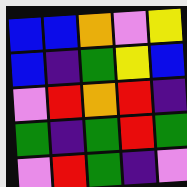[["blue", "blue", "orange", "violet", "yellow"], ["blue", "indigo", "green", "yellow", "blue"], ["violet", "red", "orange", "red", "indigo"], ["green", "indigo", "green", "red", "green"], ["violet", "red", "green", "indigo", "violet"]]